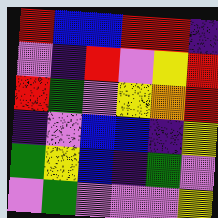[["red", "blue", "blue", "red", "red", "indigo"], ["violet", "indigo", "red", "violet", "yellow", "red"], ["red", "green", "violet", "yellow", "orange", "red"], ["indigo", "violet", "blue", "blue", "indigo", "yellow"], ["green", "yellow", "blue", "indigo", "green", "violet"], ["violet", "green", "violet", "violet", "violet", "yellow"]]